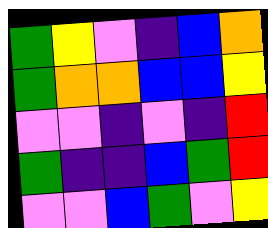[["green", "yellow", "violet", "indigo", "blue", "orange"], ["green", "orange", "orange", "blue", "blue", "yellow"], ["violet", "violet", "indigo", "violet", "indigo", "red"], ["green", "indigo", "indigo", "blue", "green", "red"], ["violet", "violet", "blue", "green", "violet", "yellow"]]